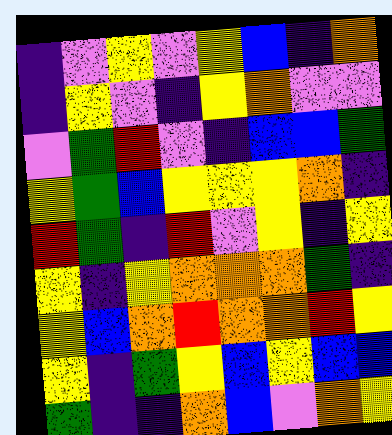[["indigo", "violet", "yellow", "violet", "yellow", "blue", "indigo", "orange"], ["indigo", "yellow", "violet", "indigo", "yellow", "orange", "violet", "violet"], ["violet", "green", "red", "violet", "indigo", "blue", "blue", "green"], ["yellow", "green", "blue", "yellow", "yellow", "yellow", "orange", "indigo"], ["red", "green", "indigo", "red", "violet", "yellow", "indigo", "yellow"], ["yellow", "indigo", "yellow", "orange", "orange", "orange", "green", "indigo"], ["yellow", "blue", "orange", "red", "orange", "orange", "red", "yellow"], ["yellow", "indigo", "green", "yellow", "blue", "yellow", "blue", "blue"], ["green", "indigo", "indigo", "orange", "blue", "violet", "orange", "yellow"]]